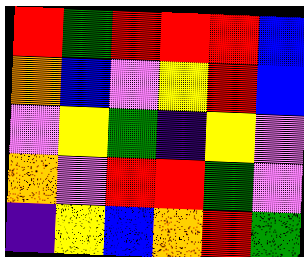[["red", "green", "red", "red", "red", "blue"], ["orange", "blue", "violet", "yellow", "red", "blue"], ["violet", "yellow", "green", "indigo", "yellow", "violet"], ["orange", "violet", "red", "red", "green", "violet"], ["indigo", "yellow", "blue", "orange", "red", "green"]]